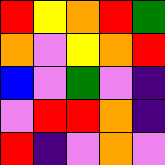[["red", "yellow", "orange", "red", "green"], ["orange", "violet", "yellow", "orange", "red"], ["blue", "violet", "green", "violet", "indigo"], ["violet", "red", "red", "orange", "indigo"], ["red", "indigo", "violet", "orange", "violet"]]